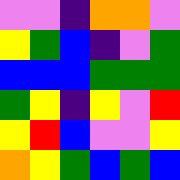[["violet", "violet", "indigo", "orange", "orange", "violet"], ["yellow", "green", "blue", "indigo", "violet", "green"], ["blue", "blue", "blue", "green", "green", "green"], ["green", "yellow", "indigo", "yellow", "violet", "red"], ["yellow", "red", "blue", "violet", "violet", "yellow"], ["orange", "yellow", "green", "blue", "green", "blue"]]